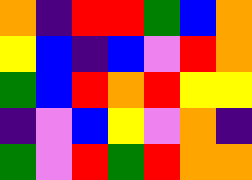[["orange", "indigo", "red", "red", "green", "blue", "orange"], ["yellow", "blue", "indigo", "blue", "violet", "red", "orange"], ["green", "blue", "red", "orange", "red", "yellow", "yellow"], ["indigo", "violet", "blue", "yellow", "violet", "orange", "indigo"], ["green", "violet", "red", "green", "red", "orange", "orange"]]